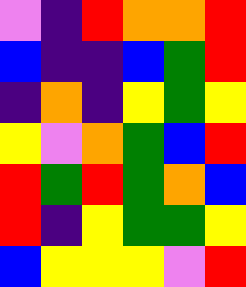[["violet", "indigo", "red", "orange", "orange", "red"], ["blue", "indigo", "indigo", "blue", "green", "red"], ["indigo", "orange", "indigo", "yellow", "green", "yellow"], ["yellow", "violet", "orange", "green", "blue", "red"], ["red", "green", "red", "green", "orange", "blue"], ["red", "indigo", "yellow", "green", "green", "yellow"], ["blue", "yellow", "yellow", "yellow", "violet", "red"]]